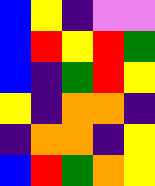[["blue", "yellow", "indigo", "violet", "violet"], ["blue", "red", "yellow", "red", "green"], ["blue", "indigo", "green", "red", "yellow"], ["yellow", "indigo", "orange", "orange", "indigo"], ["indigo", "orange", "orange", "indigo", "yellow"], ["blue", "red", "green", "orange", "yellow"]]